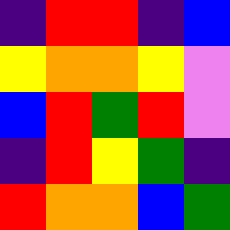[["indigo", "red", "red", "indigo", "blue"], ["yellow", "orange", "orange", "yellow", "violet"], ["blue", "red", "green", "red", "violet"], ["indigo", "red", "yellow", "green", "indigo"], ["red", "orange", "orange", "blue", "green"]]